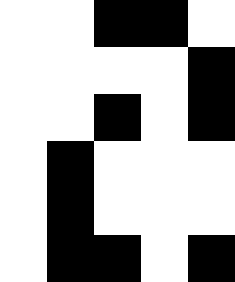[["white", "white", "black", "black", "white"], ["white", "white", "white", "white", "black"], ["white", "white", "black", "white", "black"], ["white", "black", "white", "white", "white"], ["white", "black", "white", "white", "white"], ["white", "black", "black", "white", "black"]]